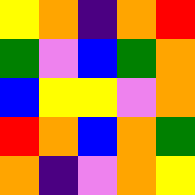[["yellow", "orange", "indigo", "orange", "red"], ["green", "violet", "blue", "green", "orange"], ["blue", "yellow", "yellow", "violet", "orange"], ["red", "orange", "blue", "orange", "green"], ["orange", "indigo", "violet", "orange", "yellow"]]